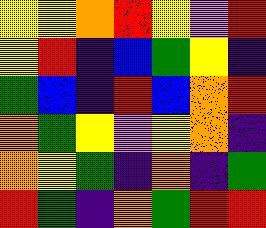[["yellow", "yellow", "orange", "red", "yellow", "violet", "red"], ["yellow", "red", "indigo", "blue", "green", "yellow", "indigo"], ["green", "blue", "indigo", "red", "blue", "orange", "red"], ["orange", "green", "yellow", "violet", "yellow", "orange", "indigo"], ["orange", "yellow", "green", "indigo", "orange", "indigo", "green"], ["red", "green", "indigo", "orange", "green", "red", "red"]]